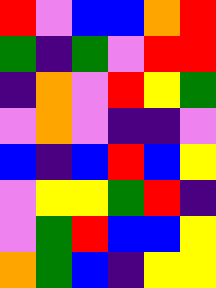[["red", "violet", "blue", "blue", "orange", "red"], ["green", "indigo", "green", "violet", "red", "red"], ["indigo", "orange", "violet", "red", "yellow", "green"], ["violet", "orange", "violet", "indigo", "indigo", "violet"], ["blue", "indigo", "blue", "red", "blue", "yellow"], ["violet", "yellow", "yellow", "green", "red", "indigo"], ["violet", "green", "red", "blue", "blue", "yellow"], ["orange", "green", "blue", "indigo", "yellow", "yellow"]]